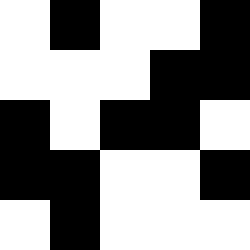[["white", "black", "white", "white", "black"], ["white", "white", "white", "black", "black"], ["black", "white", "black", "black", "white"], ["black", "black", "white", "white", "black"], ["white", "black", "white", "white", "white"]]